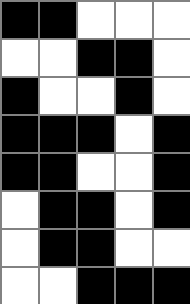[["black", "black", "white", "white", "white"], ["white", "white", "black", "black", "white"], ["black", "white", "white", "black", "white"], ["black", "black", "black", "white", "black"], ["black", "black", "white", "white", "black"], ["white", "black", "black", "white", "black"], ["white", "black", "black", "white", "white"], ["white", "white", "black", "black", "black"]]